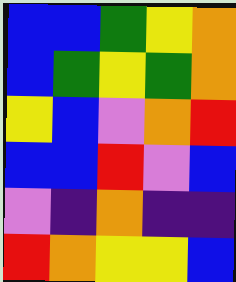[["blue", "blue", "green", "yellow", "orange"], ["blue", "green", "yellow", "green", "orange"], ["yellow", "blue", "violet", "orange", "red"], ["blue", "blue", "red", "violet", "blue"], ["violet", "indigo", "orange", "indigo", "indigo"], ["red", "orange", "yellow", "yellow", "blue"]]